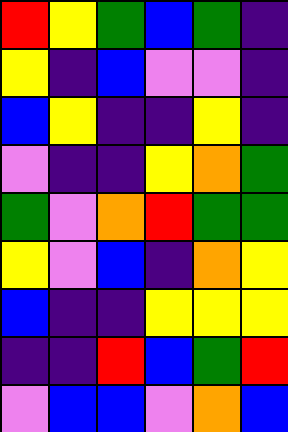[["red", "yellow", "green", "blue", "green", "indigo"], ["yellow", "indigo", "blue", "violet", "violet", "indigo"], ["blue", "yellow", "indigo", "indigo", "yellow", "indigo"], ["violet", "indigo", "indigo", "yellow", "orange", "green"], ["green", "violet", "orange", "red", "green", "green"], ["yellow", "violet", "blue", "indigo", "orange", "yellow"], ["blue", "indigo", "indigo", "yellow", "yellow", "yellow"], ["indigo", "indigo", "red", "blue", "green", "red"], ["violet", "blue", "blue", "violet", "orange", "blue"]]